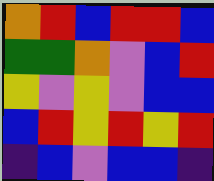[["orange", "red", "blue", "red", "red", "blue"], ["green", "green", "orange", "violet", "blue", "red"], ["yellow", "violet", "yellow", "violet", "blue", "blue"], ["blue", "red", "yellow", "red", "yellow", "red"], ["indigo", "blue", "violet", "blue", "blue", "indigo"]]